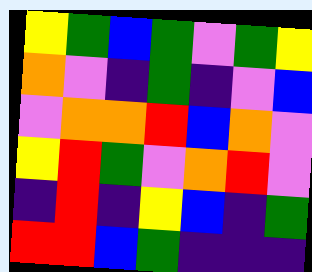[["yellow", "green", "blue", "green", "violet", "green", "yellow"], ["orange", "violet", "indigo", "green", "indigo", "violet", "blue"], ["violet", "orange", "orange", "red", "blue", "orange", "violet"], ["yellow", "red", "green", "violet", "orange", "red", "violet"], ["indigo", "red", "indigo", "yellow", "blue", "indigo", "green"], ["red", "red", "blue", "green", "indigo", "indigo", "indigo"]]